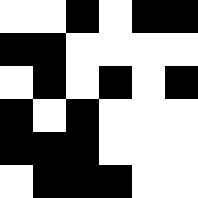[["white", "white", "black", "white", "black", "black"], ["black", "black", "white", "white", "white", "white"], ["white", "black", "white", "black", "white", "black"], ["black", "white", "black", "white", "white", "white"], ["black", "black", "black", "white", "white", "white"], ["white", "black", "black", "black", "white", "white"]]